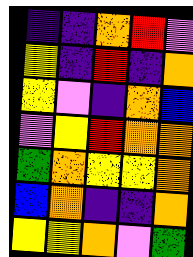[["indigo", "indigo", "orange", "red", "violet"], ["yellow", "indigo", "red", "indigo", "orange"], ["yellow", "violet", "indigo", "orange", "blue"], ["violet", "yellow", "red", "orange", "orange"], ["green", "orange", "yellow", "yellow", "orange"], ["blue", "orange", "indigo", "indigo", "orange"], ["yellow", "yellow", "orange", "violet", "green"]]